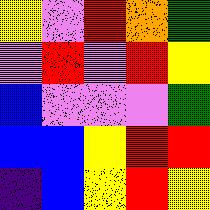[["yellow", "violet", "red", "orange", "green"], ["violet", "red", "violet", "red", "yellow"], ["blue", "violet", "violet", "violet", "green"], ["blue", "blue", "yellow", "red", "red"], ["indigo", "blue", "yellow", "red", "yellow"]]